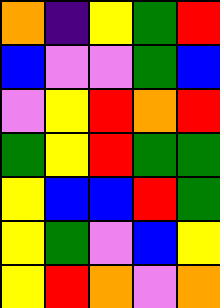[["orange", "indigo", "yellow", "green", "red"], ["blue", "violet", "violet", "green", "blue"], ["violet", "yellow", "red", "orange", "red"], ["green", "yellow", "red", "green", "green"], ["yellow", "blue", "blue", "red", "green"], ["yellow", "green", "violet", "blue", "yellow"], ["yellow", "red", "orange", "violet", "orange"]]